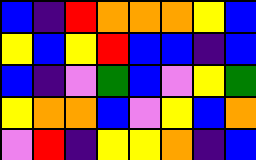[["blue", "indigo", "red", "orange", "orange", "orange", "yellow", "blue"], ["yellow", "blue", "yellow", "red", "blue", "blue", "indigo", "blue"], ["blue", "indigo", "violet", "green", "blue", "violet", "yellow", "green"], ["yellow", "orange", "orange", "blue", "violet", "yellow", "blue", "orange"], ["violet", "red", "indigo", "yellow", "yellow", "orange", "indigo", "blue"]]